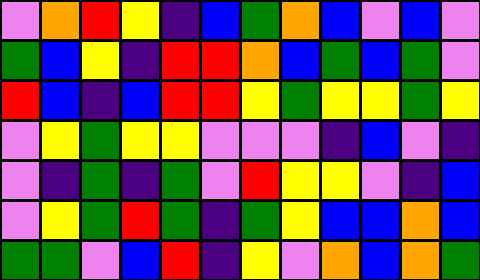[["violet", "orange", "red", "yellow", "indigo", "blue", "green", "orange", "blue", "violet", "blue", "violet"], ["green", "blue", "yellow", "indigo", "red", "red", "orange", "blue", "green", "blue", "green", "violet"], ["red", "blue", "indigo", "blue", "red", "red", "yellow", "green", "yellow", "yellow", "green", "yellow"], ["violet", "yellow", "green", "yellow", "yellow", "violet", "violet", "violet", "indigo", "blue", "violet", "indigo"], ["violet", "indigo", "green", "indigo", "green", "violet", "red", "yellow", "yellow", "violet", "indigo", "blue"], ["violet", "yellow", "green", "red", "green", "indigo", "green", "yellow", "blue", "blue", "orange", "blue"], ["green", "green", "violet", "blue", "red", "indigo", "yellow", "violet", "orange", "blue", "orange", "green"]]